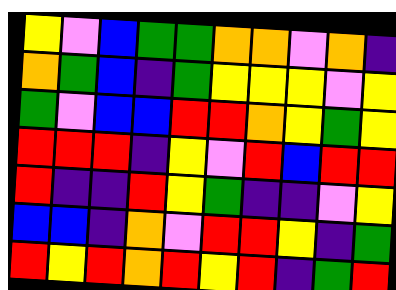[["yellow", "violet", "blue", "green", "green", "orange", "orange", "violet", "orange", "indigo"], ["orange", "green", "blue", "indigo", "green", "yellow", "yellow", "yellow", "violet", "yellow"], ["green", "violet", "blue", "blue", "red", "red", "orange", "yellow", "green", "yellow"], ["red", "red", "red", "indigo", "yellow", "violet", "red", "blue", "red", "red"], ["red", "indigo", "indigo", "red", "yellow", "green", "indigo", "indigo", "violet", "yellow"], ["blue", "blue", "indigo", "orange", "violet", "red", "red", "yellow", "indigo", "green"], ["red", "yellow", "red", "orange", "red", "yellow", "red", "indigo", "green", "red"]]